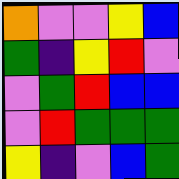[["orange", "violet", "violet", "yellow", "blue"], ["green", "indigo", "yellow", "red", "violet"], ["violet", "green", "red", "blue", "blue"], ["violet", "red", "green", "green", "green"], ["yellow", "indigo", "violet", "blue", "green"]]